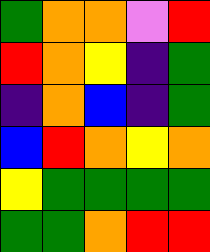[["green", "orange", "orange", "violet", "red"], ["red", "orange", "yellow", "indigo", "green"], ["indigo", "orange", "blue", "indigo", "green"], ["blue", "red", "orange", "yellow", "orange"], ["yellow", "green", "green", "green", "green"], ["green", "green", "orange", "red", "red"]]